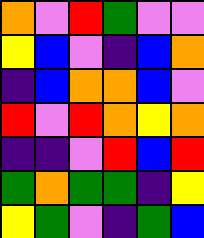[["orange", "violet", "red", "green", "violet", "violet"], ["yellow", "blue", "violet", "indigo", "blue", "orange"], ["indigo", "blue", "orange", "orange", "blue", "violet"], ["red", "violet", "red", "orange", "yellow", "orange"], ["indigo", "indigo", "violet", "red", "blue", "red"], ["green", "orange", "green", "green", "indigo", "yellow"], ["yellow", "green", "violet", "indigo", "green", "blue"]]